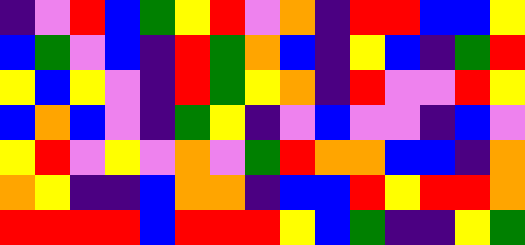[["indigo", "violet", "red", "blue", "green", "yellow", "red", "violet", "orange", "indigo", "red", "red", "blue", "blue", "yellow"], ["blue", "green", "violet", "blue", "indigo", "red", "green", "orange", "blue", "indigo", "yellow", "blue", "indigo", "green", "red"], ["yellow", "blue", "yellow", "violet", "indigo", "red", "green", "yellow", "orange", "indigo", "red", "violet", "violet", "red", "yellow"], ["blue", "orange", "blue", "violet", "indigo", "green", "yellow", "indigo", "violet", "blue", "violet", "violet", "indigo", "blue", "violet"], ["yellow", "red", "violet", "yellow", "violet", "orange", "violet", "green", "red", "orange", "orange", "blue", "blue", "indigo", "orange"], ["orange", "yellow", "indigo", "indigo", "blue", "orange", "orange", "indigo", "blue", "blue", "red", "yellow", "red", "red", "orange"], ["red", "red", "red", "red", "blue", "red", "red", "red", "yellow", "blue", "green", "indigo", "indigo", "yellow", "green"]]